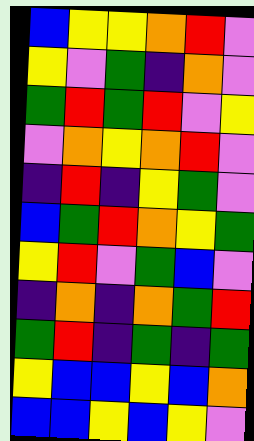[["blue", "yellow", "yellow", "orange", "red", "violet"], ["yellow", "violet", "green", "indigo", "orange", "violet"], ["green", "red", "green", "red", "violet", "yellow"], ["violet", "orange", "yellow", "orange", "red", "violet"], ["indigo", "red", "indigo", "yellow", "green", "violet"], ["blue", "green", "red", "orange", "yellow", "green"], ["yellow", "red", "violet", "green", "blue", "violet"], ["indigo", "orange", "indigo", "orange", "green", "red"], ["green", "red", "indigo", "green", "indigo", "green"], ["yellow", "blue", "blue", "yellow", "blue", "orange"], ["blue", "blue", "yellow", "blue", "yellow", "violet"]]